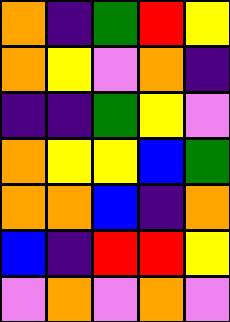[["orange", "indigo", "green", "red", "yellow"], ["orange", "yellow", "violet", "orange", "indigo"], ["indigo", "indigo", "green", "yellow", "violet"], ["orange", "yellow", "yellow", "blue", "green"], ["orange", "orange", "blue", "indigo", "orange"], ["blue", "indigo", "red", "red", "yellow"], ["violet", "orange", "violet", "orange", "violet"]]